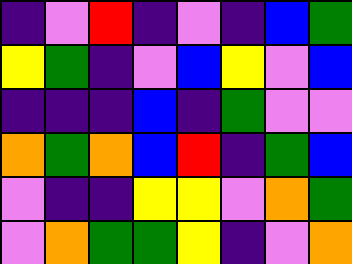[["indigo", "violet", "red", "indigo", "violet", "indigo", "blue", "green"], ["yellow", "green", "indigo", "violet", "blue", "yellow", "violet", "blue"], ["indigo", "indigo", "indigo", "blue", "indigo", "green", "violet", "violet"], ["orange", "green", "orange", "blue", "red", "indigo", "green", "blue"], ["violet", "indigo", "indigo", "yellow", "yellow", "violet", "orange", "green"], ["violet", "orange", "green", "green", "yellow", "indigo", "violet", "orange"]]